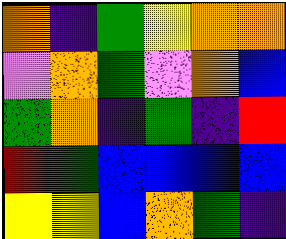[["orange", "indigo", "green", "yellow", "orange", "orange"], ["violet", "orange", "green", "violet", "orange", "blue"], ["green", "orange", "indigo", "green", "indigo", "red"], ["red", "green", "blue", "blue", "blue", "blue"], ["yellow", "yellow", "blue", "orange", "green", "indigo"]]